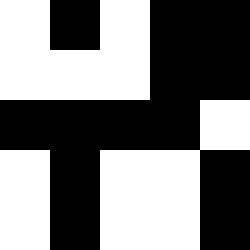[["white", "black", "white", "black", "black"], ["white", "white", "white", "black", "black"], ["black", "black", "black", "black", "white"], ["white", "black", "white", "white", "black"], ["white", "black", "white", "white", "black"]]